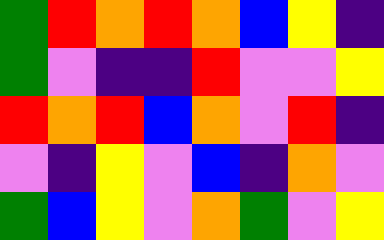[["green", "red", "orange", "red", "orange", "blue", "yellow", "indigo"], ["green", "violet", "indigo", "indigo", "red", "violet", "violet", "yellow"], ["red", "orange", "red", "blue", "orange", "violet", "red", "indigo"], ["violet", "indigo", "yellow", "violet", "blue", "indigo", "orange", "violet"], ["green", "blue", "yellow", "violet", "orange", "green", "violet", "yellow"]]